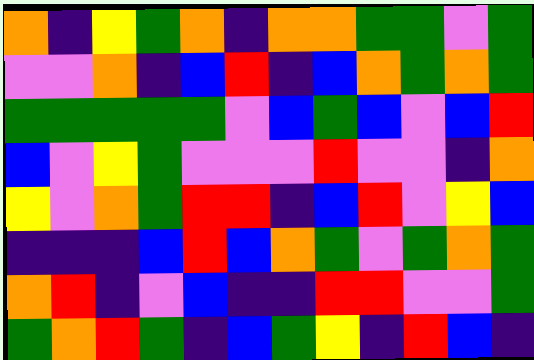[["orange", "indigo", "yellow", "green", "orange", "indigo", "orange", "orange", "green", "green", "violet", "green"], ["violet", "violet", "orange", "indigo", "blue", "red", "indigo", "blue", "orange", "green", "orange", "green"], ["green", "green", "green", "green", "green", "violet", "blue", "green", "blue", "violet", "blue", "red"], ["blue", "violet", "yellow", "green", "violet", "violet", "violet", "red", "violet", "violet", "indigo", "orange"], ["yellow", "violet", "orange", "green", "red", "red", "indigo", "blue", "red", "violet", "yellow", "blue"], ["indigo", "indigo", "indigo", "blue", "red", "blue", "orange", "green", "violet", "green", "orange", "green"], ["orange", "red", "indigo", "violet", "blue", "indigo", "indigo", "red", "red", "violet", "violet", "green"], ["green", "orange", "red", "green", "indigo", "blue", "green", "yellow", "indigo", "red", "blue", "indigo"]]